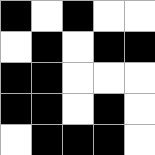[["black", "white", "black", "white", "white"], ["white", "black", "white", "black", "black"], ["black", "black", "white", "white", "white"], ["black", "black", "white", "black", "white"], ["white", "black", "black", "black", "white"]]